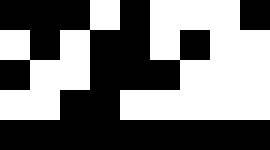[["black", "black", "black", "white", "black", "white", "white", "white", "black"], ["white", "black", "white", "black", "black", "white", "black", "white", "white"], ["black", "white", "white", "black", "black", "black", "white", "white", "white"], ["white", "white", "black", "black", "white", "white", "white", "white", "white"], ["black", "black", "black", "black", "black", "black", "black", "black", "black"]]